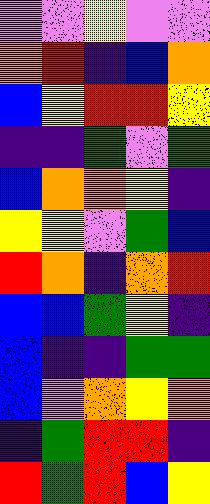[["violet", "violet", "yellow", "violet", "violet"], ["orange", "red", "indigo", "blue", "orange"], ["blue", "yellow", "red", "red", "yellow"], ["indigo", "indigo", "green", "violet", "green"], ["blue", "orange", "orange", "yellow", "indigo"], ["yellow", "yellow", "violet", "green", "blue"], ["red", "orange", "indigo", "orange", "red"], ["blue", "blue", "green", "yellow", "indigo"], ["blue", "indigo", "indigo", "green", "green"], ["blue", "violet", "orange", "yellow", "orange"], ["indigo", "green", "red", "red", "indigo"], ["red", "green", "red", "blue", "yellow"]]